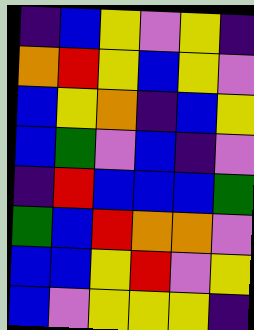[["indigo", "blue", "yellow", "violet", "yellow", "indigo"], ["orange", "red", "yellow", "blue", "yellow", "violet"], ["blue", "yellow", "orange", "indigo", "blue", "yellow"], ["blue", "green", "violet", "blue", "indigo", "violet"], ["indigo", "red", "blue", "blue", "blue", "green"], ["green", "blue", "red", "orange", "orange", "violet"], ["blue", "blue", "yellow", "red", "violet", "yellow"], ["blue", "violet", "yellow", "yellow", "yellow", "indigo"]]